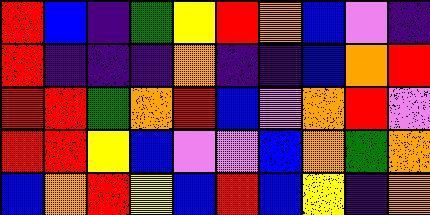[["red", "blue", "indigo", "green", "yellow", "red", "orange", "blue", "violet", "indigo"], ["red", "indigo", "indigo", "indigo", "orange", "indigo", "indigo", "blue", "orange", "red"], ["red", "red", "green", "orange", "red", "blue", "violet", "orange", "red", "violet"], ["red", "red", "yellow", "blue", "violet", "violet", "blue", "orange", "green", "orange"], ["blue", "orange", "red", "yellow", "blue", "red", "blue", "yellow", "indigo", "orange"]]